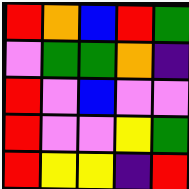[["red", "orange", "blue", "red", "green"], ["violet", "green", "green", "orange", "indigo"], ["red", "violet", "blue", "violet", "violet"], ["red", "violet", "violet", "yellow", "green"], ["red", "yellow", "yellow", "indigo", "red"]]